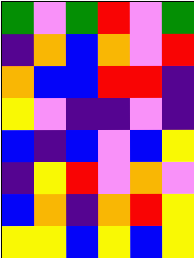[["green", "violet", "green", "red", "violet", "green"], ["indigo", "orange", "blue", "orange", "violet", "red"], ["orange", "blue", "blue", "red", "red", "indigo"], ["yellow", "violet", "indigo", "indigo", "violet", "indigo"], ["blue", "indigo", "blue", "violet", "blue", "yellow"], ["indigo", "yellow", "red", "violet", "orange", "violet"], ["blue", "orange", "indigo", "orange", "red", "yellow"], ["yellow", "yellow", "blue", "yellow", "blue", "yellow"]]